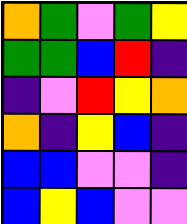[["orange", "green", "violet", "green", "yellow"], ["green", "green", "blue", "red", "indigo"], ["indigo", "violet", "red", "yellow", "orange"], ["orange", "indigo", "yellow", "blue", "indigo"], ["blue", "blue", "violet", "violet", "indigo"], ["blue", "yellow", "blue", "violet", "violet"]]